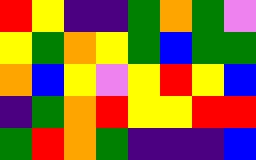[["red", "yellow", "indigo", "indigo", "green", "orange", "green", "violet"], ["yellow", "green", "orange", "yellow", "green", "blue", "green", "green"], ["orange", "blue", "yellow", "violet", "yellow", "red", "yellow", "blue"], ["indigo", "green", "orange", "red", "yellow", "yellow", "red", "red"], ["green", "red", "orange", "green", "indigo", "indigo", "indigo", "blue"]]